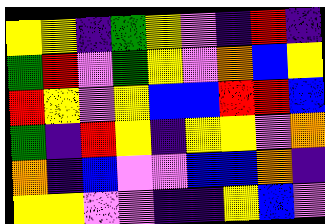[["yellow", "yellow", "indigo", "green", "yellow", "violet", "indigo", "red", "indigo"], ["green", "red", "violet", "green", "yellow", "violet", "orange", "blue", "yellow"], ["red", "yellow", "violet", "yellow", "blue", "blue", "red", "red", "blue"], ["green", "indigo", "red", "yellow", "indigo", "yellow", "yellow", "violet", "orange"], ["orange", "indigo", "blue", "violet", "violet", "blue", "blue", "orange", "indigo"], ["yellow", "yellow", "violet", "violet", "indigo", "indigo", "yellow", "blue", "violet"]]